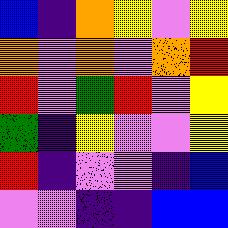[["blue", "indigo", "orange", "yellow", "violet", "yellow"], ["orange", "violet", "orange", "violet", "orange", "red"], ["red", "violet", "green", "red", "violet", "yellow"], ["green", "indigo", "yellow", "violet", "violet", "yellow"], ["red", "indigo", "violet", "violet", "indigo", "blue"], ["violet", "violet", "indigo", "indigo", "blue", "blue"]]